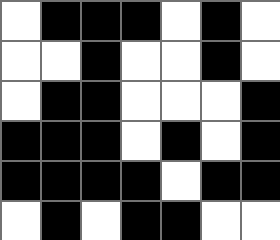[["white", "black", "black", "black", "white", "black", "white"], ["white", "white", "black", "white", "white", "black", "white"], ["white", "black", "black", "white", "white", "white", "black"], ["black", "black", "black", "white", "black", "white", "black"], ["black", "black", "black", "black", "white", "black", "black"], ["white", "black", "white", "black", "black", "white", "white"]]